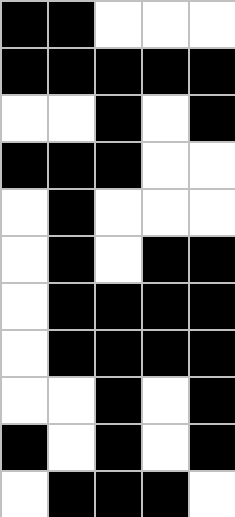[["black", "black", "white", "white", "white"], ["black", "black", "black", "black", "black"], ["white", "white", "black", "white", "black"], ["black", "black", "black", "white", "white"], ["white", "black", "white", "white", "white"], ["white", "black", "white", "black", "black"], ["white", "black", "black", "black", "black"], ["white", "black", "black", "black", "black"], ["white", "white", "black", "white", "black"], ["black", "white", "black", "white", "black"], ["white", "black", "black", "black", "white"]]